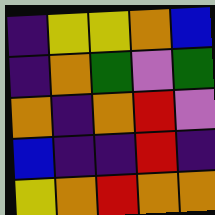[["indigo", "yellow", "yellow", "orange", "blue"], ["indigo", "orange", "green", "violet", "green"], ["orange", "indigo", "orange", "red", "violet"], ["blue", "indigo", "indigo", "red", "indigo"], ["yellow", "orange", "red", "orange", "orange"]]